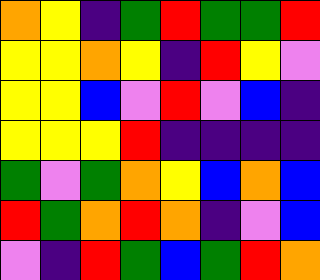[["orange", "yellow", "indigo", "green", "red", "green", "green", "red"], ["yellow", "yellow", "orange", "yellow", "indigo", "red", "yellow", "violet"], ["yellow", "yellow", "blue", "violet", "red", "violet", "blue", "indigo"], ["yellow", "yellow", "yellow", "red", "indigo", "indigo", "indigo", "indigo"], ["green", "violet", "green", "orange", "yellow", "blue", "orange", "blue"], ["red", "green", "orange", "red", "orange", "indigo", "violet", "blue"], ["violet", "indigo", "red", "green", "blue", "green", "red", "orange"]]